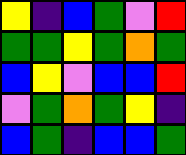[["yellow", "indigo", "blue", "green", "violet", "red"], ["green", "green", "yellow", "green", "orange", "green"], ["blue", "yellow", "violet", "blue", "blue", "red"], ["violet", "green", "orange", "green", "yellow", "indigo"], ["blue", "green", "indigo", "blue", "blue", "green"]]